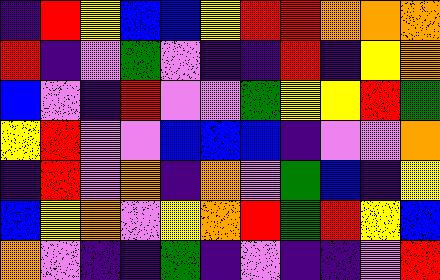[["indigo", "red", "yellow", "blue", "blue", "yellow", "red", "red", "orange", "orange", "orange"], ["red", "indigo", "violet", "green", "violet", "indigo", "indigo", "red", "indigo", "yellow", "orange"], ["blue", "violet", "indigo", "red", "violet", "violet", "green", "yellow", "yellow", "red", "green"], ["yellow", "red", "violet", "violet", "blue", "blue", "blue", "indigo", "violet", "violet", "orange"], ["indigo", "red", "violet", "orange", "indigo", "orange", "violet", "green", "blue", "indigo", "yellow"], ["blue", "yellow", "orange", "violet", "yellow", "orange", "red", "green", "red", "yellow", "blue"], ["orange", "violet", "indigo", "indigo", "green", "indigo", "violet", "indigo", "indigo", "violet", "red"]]